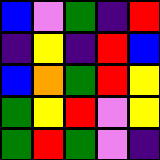[["blue", "violet", "green", "indigo", "red"], ["indigo", "yellow", "indigo", "red", "blue"], ["blue", "orange", "green", "red", "yellow"], ["green", "yellow", "red", "violet", "yellow"], ["green", "red", "green", "violet", "indigo"]]